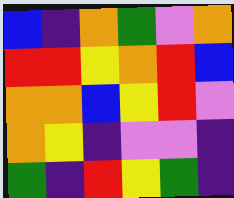[["blue", "indigo", "orange", "green", "violet", "orange"], ["red", "red", "yellow", "orange", "red", "blue"], ["orange", "orange", "blue", "yellow", "red", "violet"], ["orange", "yellow", "indigo", "violet", "violet", "indigo"], ["green", "indigo", "red", "yellow", "green", "indigo"]]